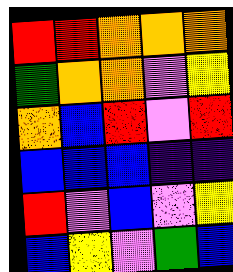[["red", "red", "orange", "orange", "orange"], ["green", "orange", "orange", "violet", "yellow"], ["orange", "blue", "red", "violet", "red"], ["blue", "blue", "blue", "indigo", "indigo"], ["red", "violet", "blue", "violet", "yellow"], ["blue", "yellow", "violet", "green", "blue"]]